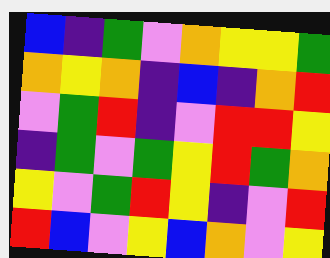[["blue", "indigo", "green", "violet", "orange", "yellow", "yellow", "green"], ["orange", "yellow", "orange", "indigo", "blue", "indigo", "orange", "red"], ["violet", "green", "red", "indigo", "violet", "red", "red", "yellow"], ["indigo", "green", "violet", "green", "yellow", "red", "green", "orange"], ["yellow", "violet", "green", "red", "yellow", "indigo", "violet", "red"], ["red", "blue", "violet", "yellow", "blue", "orange", "violet", "yellow"]]